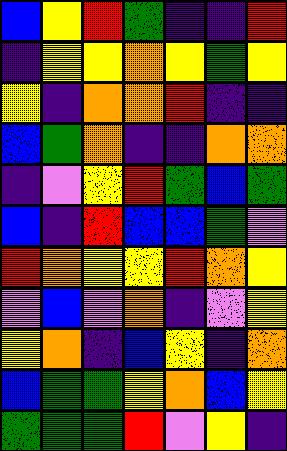[["blue", "yellow", "red", "green", "indigo", "indigo", "red"], ["indigo", "yellow", "yellow", "orange", "yellow", "green", "yellow"], ["yellow", "indigo", "orange", "orange", "red", "indigo", "indigo"], ["blue", "green", "orange", "indigo", "indigo", "orange", "orange"], ["indigo", "violet", "yellow", "red", "green", "blue", "green"], ["blue", "indigo", "red", "blue", "blue", "green", "violet"], ["red", "orange", "yellow", "yellow", "red", "orange", "yellow"], ["violet", "blue", "violet", "orange", "indigo", "violet", "yellow"], ["yellow", "orange", "indigo", "blue", "yellow", "indigo", "orange"], ["blue", "green", "green", "yellow", "orange", "blue", "yellow"], ["green", "green", "green", "red", "violet", "yellow", "indigo"]]